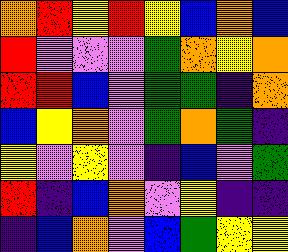[["orange", "red", "yellow", "red", "yellow", "blue", "orange", "blue"], ["red", "violet", "violet", "violet", "green", "orange", "yellow", "orange"], ["red", "red", "blue", "violet", "green", "green", "indigo", "orange"], ["blue", "yellow", "orange", "violet", "green", "orange", "green", "indigo"], ["yellow", "violet", "yellow", "violet", "indigo", "blue", "violet", "green"], ["red", "indigo", "blue", "orange", "violet", "yellow", "indigo", "indigo"], ["indigo", "blue", "orange", "violet", "blue", "green", "yellow", "yellow"]]